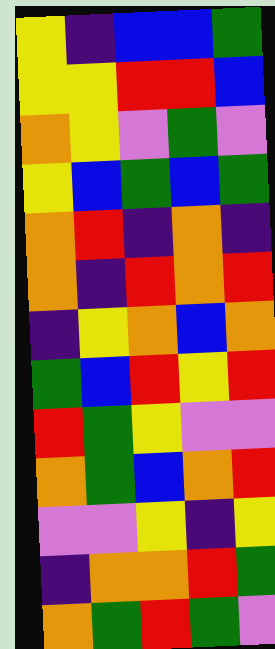[["yellow", "indigo", "blue", "blue", "green"], ["yellow", "yellow", "red", "red", "blue"], ["orange", "yellow", "violet", "green", "violet"], ["yellow", "blue", "green", "blue", "green"], ["orange", "red", "indigo", "orange", "indigo"], ["orange", "indigo", "red", "orange", "red"], ["indigo", "yellow", "orange", "blue", "orange"], ["green", "blue", "red", "yellow", "red"], ["red", "green", "yellow", "violet", "violet"], ["orange", "green", "blue", "orange", "red"], ["violet", "violet", "yellow", "indigo", "yellow"], ["indigo", "orange", "orange", "red", "green"], ["orange", "green", "red", "green", "violet"]]